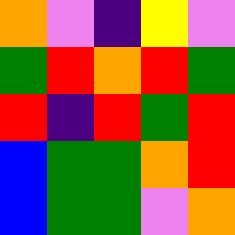[["orange", "violet", "indigo", "yellow", "violet"], ["green", "red", "orange", "red", "green"], ["red", "indigo", "red", "green", "red"], ["blue", "green", "green", "orange", "red"], ["blue", "green", "green", "violet", "orange"]]